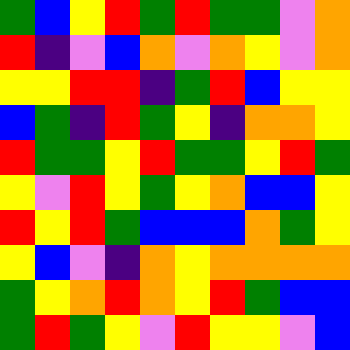[["green", "blue", "yellow", "red", "green", "red", "green", "green", "violet", "orange"], ["red", "indigo", "violet", "blue", "orange", "violet", "orange", "yellow", "violet", "orange"], ["yellow", "yellow", "red", "red", "indigo", "green", "red", "blue", "yellow", "yellow"], ["blue", "green", "indigo", "red", "green", "yellow", "indigo", "orange", "orange", "yellow"], ["red", "green", "green", "yellow", "red", "green", "green", "yellow", "red", "green"], ["yellow", "violet", "red", "yellow", "green", "yellow", "orange", "blue", "blue", "yellow"], ["red", "yellow", "red", "green", "blue", "blue", "blue", "orange", "green", "yellow"], ["yellow", "blue", "violet", "indigo", "orange", "yellow", "orange", "orange", "orange", "orange"], ["green", "yellow", "orange", "red", "orange", "yellow", "red", "green", "blue", "blue"], ["green", "red", "green", "yellow", "violet", "red", "yellow", "yellow", "violet", "blue"]]